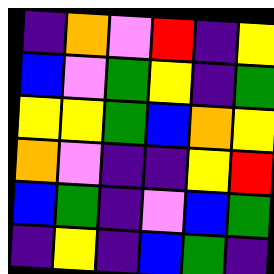[["indigo", "orange", "violet", "red", "indigo", "yellow"], ["blue", "violet", "green", "yellow", "indigo", "green"], ["yellow", "yellow", "green", "blue", "orange", "yellow"], ["orange", "violet", "indigo", "indigo", "yellow", "red"], ["blue", "green", "indigo", "violet", "blue", "green"], ["indigo", "yellow", "indigo", "blue", "green", "indigo"]]